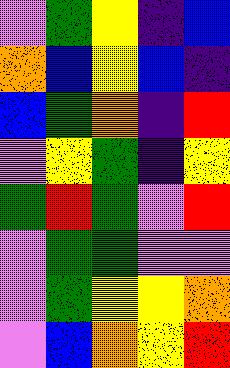[["violet", "green", "yellow", "indigo", "blue"], ["orange", "blue", "yellow", "blue", "indigo"], ["blue", "green", "orange", "indigo", "red"], ["violet", "yellow", "green", "indigo", "yellow"], ["green", "red", "green", "violet", "red"], ["violet", "green", "green", "violet", "violet"], ["violet", "green", "yellow", "yellow", "orange"], ["violet", "blue", "orange", "yellow", "red"]]